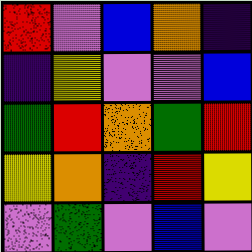[["red", "violet", "blue", "orange", "indigo"], ["indigo", "yellow", "violet", "violet", "blue"], ["green", "red", "orange", "green", "red"], ["yellow", "orange", "indigo", "red", "yellow"], ["violet", "green", "violet", "blue", "violet"]]